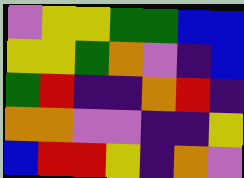[["violet", "yellow", "yellow", "green", "green", "blue", "blue"], ["yellow", "yellow", "green", "orange", "violet", "indigo", "blue"], ["green", "red", "indigo", "indigo", "orange", "red", "indigo"], ["orange", "orange", "violet", "violet", "indigo", "indigo", "yellow"], ["blue", "red", "red", "yellow", "indigo", "orange", "violet"]]